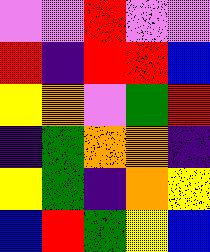[["violet", "violet", "red", "violet", "violet"], ["red", "indigo", "red", "red", "blue"], ["yellow", "orange", "violet", "green", "red"], ["indigo", "green", "orange", "orange", "indigo"], ["yellow", "green", "indigo", "orange", "yellow"], ["blue", "red", "green", "yellow", "blue"]]